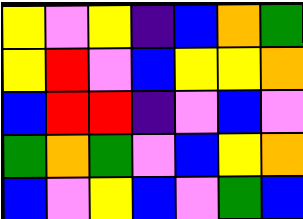[["yellow", "violet", "yellow", "indigo", "blue", "orange", "green"], ["yellow", "red", "violet", "blue", "yellow", "yellow", "orange"], ["blue", "red", "red", "indigo", "violet", "blue", "violet"], ["green", "orange", "green", "violet", "blue", "yellow", "orange"], ["blue", "violet", "yellow", "blue", "violet", "green", "blue"]]